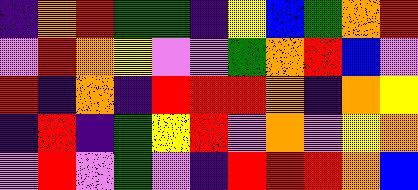[["indigo", "orange", "red", "green", "green", "indigo", "yellow", "blue", "green", "orange", "red"], ["violet", "red", "orange", "yellow", "violet", "violet", "green", "orange", "red", "blue", "violet"], ["red", "indigo", "orange", "indigo", "red", "red", "red", "orange", "indigo", "orange", "yellow"], ["indigo", "red", "indigo", "green", "yellow", "red", "violet", "orange", "violet", "yellow", "orange"], ["violet", "red", "violet", "green", "violet", "indigo", "red", "red", "red", "orange", "blue"]]